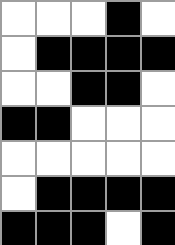[["white", "white", "white", "black", "white"], ["white", "black", "black", "black", "black"], ["white", "white", "black", "black", "white"], ["black", "black", "white", "white", "white"], ["white", "white", "white", "white", "white"], ["white", "black", "black", "black", "black"], ["black", "black", "black", "white", "black"]]